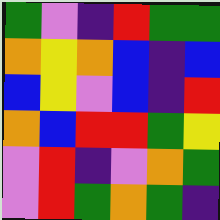[["green", "violet", "indigo", "red", "green", "green"], ["orange", "yellow", "orange", "blue", "indigo", "blue"], ["blue", "yellow", "violet", "blue", "indigo", "red"], ["orange", "blue", "red", "red", "green", "yellow"], ["violet", "red", "indigo", "violet", "orange", "green"], ["violet", "red", "green", "orange", "green", "indigo"]]